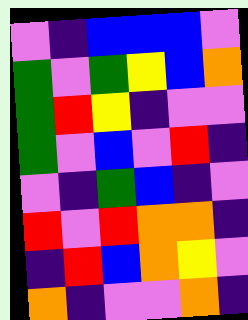[["violet", "indigo", "blue", "blue", "blue", "violet"], ["green", "violet", "green", "yellow", "blue", "orange"], ["green", "red", "yellow", "indigo", "violet", "violet"], ["green", "violet", "blue", "violet", "red", "indigo"], ["violet", "indigo", "green", "blue", "indigo", "violet"], ["red", "violet", "red", "orange", "orange", "indigo"], ["indigo", "red", "blue", "orange", "yellow", "violet"], ["orange", "indigo", "violet", "violet", "orange", "indigo"]]